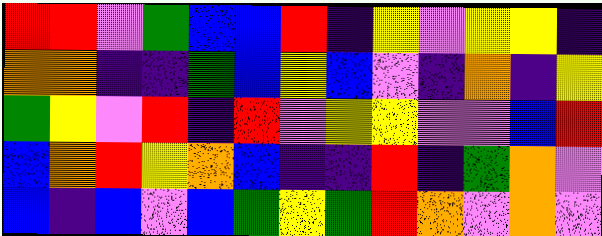[["red", "red", "violet", "green", "blue", "blue", "red", "indigo", "yellow", "violet", "yellow", "yellow", "indigo"], ["orange", "orange", "indigo", "indigo", "green", "blue", "yellow", "blue", "violet", "indigo", "orange", "indigo", "yellow"], ["green", "yellow", "violet", "red", "indigo", "red", "violet", "yellow", "yellow", "violet", "violet", "blue", "red"], ["blue", "orange", "red", "yellow", "orange", "blue", "indigo", "indigo", "red", "indigo", "green", "orange", "violet"], ["blue", "indigo", "blue", "violet", "blue", "green", "yellow", "green", "red", "orange", "violet", "orange", "violet"]]